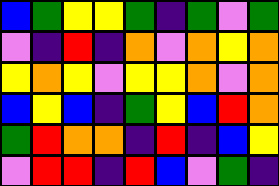[["blue", "green", "yellow", "yellow", "green", "indigo", "green", "violet", "green"], ["violet", "indigo", "red", "indigo", "orange", "violet", "orange", "yellow", "orange"], ["yellow", "orange", "yellow", "violet", "yellow", "yellow", "orange", "violet", "orange"], ["blue", "yellow", "blue", "indigo", "green", "yellow", "blue", "red", "orange"], ["green", "red", "orange", "orange", "indigo", "red", "indigo", "blue", "yellow"], ["violet", "red", "red", "indigo", "red", "blue", "violet", "green", "indigo"]]